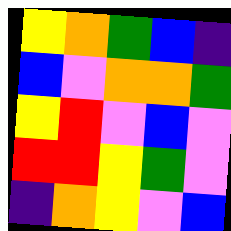[["yellow", "orange", "green", "blue", "indigo"], ["blue", "violet", "orange", "orange", "green"], ["yellow", "red", "violet", "blue", "violet"], ["red", "red", "yellow", "green", "violet"], ["indigo", "orange", "yellow", "violet", "blue"]]